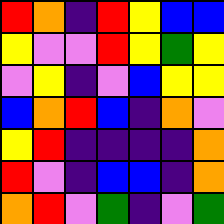[["red", "orange", "indigo", "red", "yellow", "blue", "blue"], ["yellow", "violet", "violet", "red", "yellow", "green", "yellow"], ["violet", "yellow", "indigo", "violet", "blue", "yellow", "yellow"], ["blue", "orange", "red", "blue", "indigo", "orange", "violet"], ["yellow", "red", "indigo", "indigo", "indigo", "indigo", "orange"], ["red", "violet", "indigo", "blue", "blue", "indigo", "orange"], ["orange", "red", "violet", "green", "indigo", "violet", "green"]]